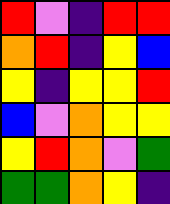[["red", "violet", "indigo", "red", "red"], ["orange", "red", "indigo", "yellow", "blue"], ["yellow", "indigo", "yellow", "yellow", "red"], ["blue", "violet", "orange", "yellow", "yellow"], ["yellow", "red", "orange", "violet", "green"], ["green", "green", "orange", "yellow", "indigo"]]